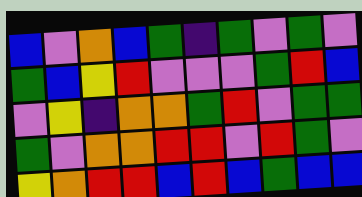[["blue", "violet", "orange", "blue", "green", "indigo", "green", "violet", "green", "violet"], ["green", "blue", "yellow", "red", "violet", "violet", "violet", "green", "red", "blue"], ["violet", "yellow", "indigo", "orange", "orange", "green", "red", "violet", "green", "green"], ["green", "violet", "orange", "orange", "red", "red", "violet", "red", "green", "violet"], ["yellow", "orange", "red", "red", "blue", "red", "blue", "green", "blue", "blue"]]